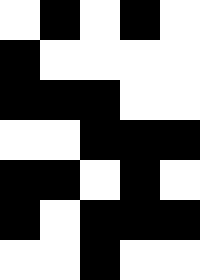[["white", "black", "white", "black", "white"], ["black", "white", "white", "white", "white"], ["black", "black", "black", "white", "white"], ["white", "white", "black", "black", "black"], ["black", "black", "white", "black", "white"], ["black", "white", "black", "black", "black"], ["white", "white", "black", "white", "white"]]